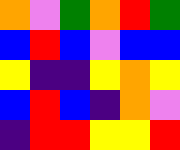[["orange", "violet", "green", "orange", "red", "green"], ["blue", "red", "blue", "violet", "blue", "blue"], ["yellow", "indigo", "indigo", "yellow", "orange", "yellow"], ["blue", "red", "blue", "indigo", "orange", "violet"], ["indigo", "red", "red", "yellow", "yellow", "red"]]